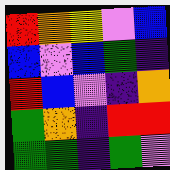[["red", "orange", "yellow", "violet", "blue"], ["blue", "violet", "blue", "green", "indigo"], ["red", "blue", "violet", "indigo", "orange"], ["green", "orange", "indigo", "red", "red"], ["green", "green", "indigo", "green", "violet"]]